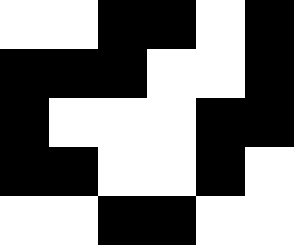[["white", "white", "black", "black", "white", "black"], ["black", "black", "black", "white", "white", "black"], ["black", "white", "white", "white", "black", "black"], ["black", "black", "white", "white", "black", "white"], ["white", "white", "black", "black", "white", "white"]]